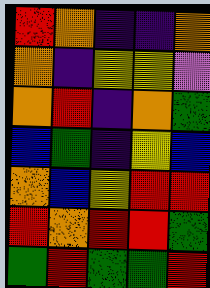[["red", "orange", "indigo", "indigo", "orange"], ["orange", "indigo", "yellow", "yellow", "violet"], ["orange", "red", "indigo", "orange", "green"], ["blue", "green", "indigo", "yellow", "blue"], ["orange", "blue", "yellow", "red", "red"], ["red", "orange", "red", "red", "green"], ["green", "red", "green", "green", "red"]]